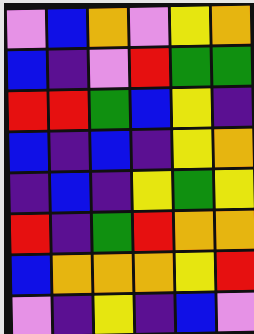[["violet", "blue", "orange", "violet", "yellow", "orange"], ["blue", "indigo", "violet", "red", "green", "green"], ["red", "red", "green", "blue", "yellow", "indigo"], ["blue", "indigo", "blue", "indigo", "yellow", "orange"], ["indigo", "blue", "indigo", "yellow", "green", "yellow"], ["red", "indigo", "green", "red", "orange", "orange"], ["blue", "orange", "orange", "orange", "yellow", "red"], ["violet", "indigo", "yellow", "indigo", "blue", "violet"]]